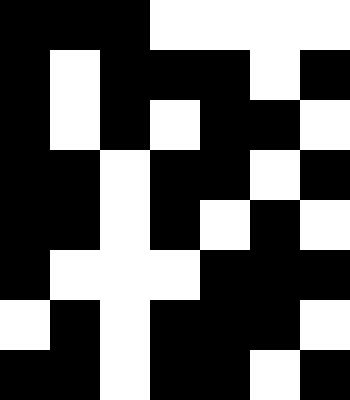[["black", "black", "black", "white", "white", "white", "white"], ["black", "white", "black", "black", "black", "white", "black"], ["black", "white", "black", "white", "black", "black", "white"], ["black", "black", "white", "black", "black", "white", "black"], ["black", "black", "white", "black", "white", "black", "white"], ["black", "white", "white", "white", "black", "black", "black"], ["white", "black", "white", "black", "black", "black", "white"], ["black", "black", "white", "black", "black", "white", "black"]]